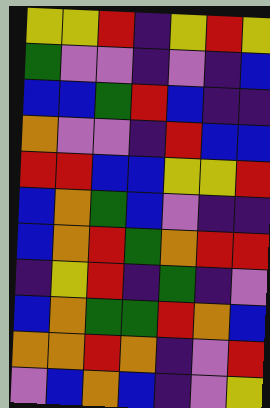[["yellow", "yellow", "red", "indigo", "yellow", "red", "yellow"], ["green", "violet", "violet", "indigo", "violet", "indigo", "blue"], ["blue", "blue", "green", "red", "blue", "indigo", "indigo"], ["orange", "violet", "violet", "indigo", "red", "blue", "blue"], ["red", "red", "blue", "blue", "yellow", "yellow", "red"], ["blue", "orange", "green", "blue", "violet", "indigo", "indigo"], ["blue", "orange", "red", "green", "orange", "red", "red"], ["indigo", "yellow", "red", "indigo", "green", "indigo", "violet"], ["blue", "orange", "green", "green", "red", "orange", "blue"], ["orange", "orange", "red", "orange", "indigo", "violet", "red"], ["violet", "blue", "orange", "blue", "indigo", "violet", "yellow"]]